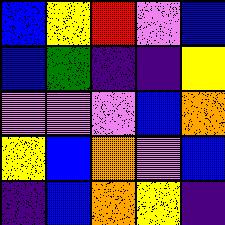[["blue", "yellow", "red", "violet", "blue"], ["blue", "green", "indigo", "indigo", "yellow"], ["violet", "violet", "violet", "blue", "orange"], ["yellow", "blue", "orange", "violet", "blue"], ["indigo", "blue", "orange", "yellow", "indigo"]]